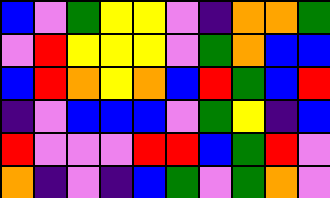[["blue", "violet", "green", "yellow", "yellow", "violet", "indigo", "orange", "orange", "green"], ["violet", "red", "yellow", "yellow", "yellow", "violet", "green", "orange", "blue", "blue"], ["blue", "red", "orange", "yellow", "orange", "blue", "red", "green", "blue", "red"], ["indigo", "violet", "blue", "blue", "blue", "violet", "green", "yellow", "indigo", "blue"], ["red", "violet", "violet", "violet", "red", "red", "blue", "green", "red", "violet"], ["orange", "indigo", "violet", "indigo", "blue", "green", "violet", "green", "orange", "violet"]]